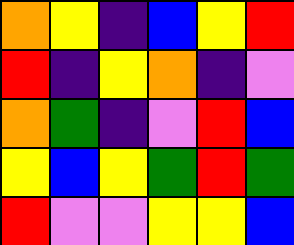[["orange", "yellow", "indigo", "blue", "yellow", "red"], ["red", "indigo", "yellow", "orange", "indigo", "violet"], ["orange", "green", "indigo", "violet", "red", "blue"], ["yellow", "blue", "yellow", "green", "red", "green"], ["red", "violet", "violet", "yellow", "yellow", "blue"]]